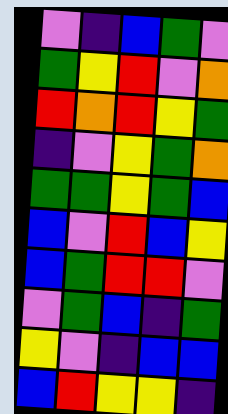[["violet", "indigo", "blue", "green", "violet"], ["green", "yellow", "red", "violet", "orange"], ["red", "orange", "red", "yellow", "green"], ["indigo", "violet", "yellow", "green", "orange"], ["green", "green", "yellow", "green", "blue"], ["blue", "violet", "red", "blue", "yellow"], ["blue", "green", "red", "red", "violet"], ["violet", "green", "blue", "indigo", "green"], ["yellow", "violet", "indigo", "blue", "blue"], ["blue", "red", "yellow", "yellow", "indigo"]]